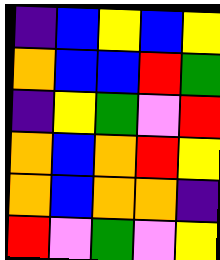[["indigo", "blue", "yellow", "blue", "yellow"], ["orange", "blue", "blue", "red", "green"], ["indigo", "yellow", "green", "violet", "red"], ["orange", "blue", "orange", "red", "yellow"], ["orange", "blue", "orange", "orange", "indigo"], ["red", "violet", "green", "violet", "yellow"]]